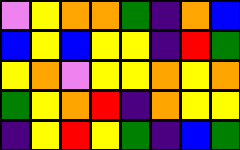[["violet", "yellow", "orange", "orange", "green", "indigo", "orange", "blue"], ["blue", "yellow", "blue", "yellow", "yellow", "indigo", "red", "green"], ["yellow", "orange", "violet", "yellow", "yellow", "orange", "yellow", "orange"], ["green", "yellow", "orange", "red", "indigo", "orange", "yellow", "yellow"], ["indigo", "yellow", "red", "yellow", "green", "indigo", "blue", "green"]]